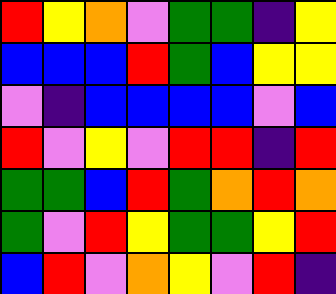[["red", "yellow", "orange", "violet", "green", "green", "indigo", "yellow"], ["blue", "blue", "blue", "red", "green", "blue", "yellow", "yellow"], ["violet", "indigo", "blue", "blue", "blue", "blue", "violet", "blue"], ["red", "violet", "yellow", "violet", "red", "red", "indigo", "red"], ["green", "green", "blue", "red", "green", "orange", "red", "orange"], ["green", "violet", "red", "yellow", "green", "green", "yellow", "red"], ["blue", "red", "violet", "orange", "yellow", "violet", "red", "indigo"]]